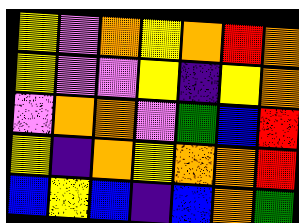[["yellow", "violet", "orange", "yellow", "orange", "red", "orange"], ["yellow", "violet", "violet", "yellow", "indigo", "yellow", "orange"], ["violet", "orange", "orange", "violet", "green", "blue", "red"], ["yellow", "indigo", "orange", "yellow", "orange", "orange", "red"], ["blue", "yellow", "blue", "indigo", "blue", "orange", "green"]]